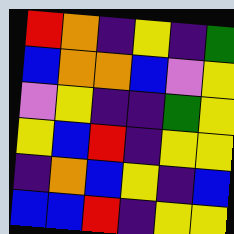[["red", "orange", "indigo", "yellow", "indigo", "green"], ["blue", "orange", "orange", "blue", "violet", "yellow"], ["violet", "yellow", "indigo", "indigo", "green", "yellow"], ["yellow", "blue", "red", "indigo", "yellow", "yellow"], ["indigo", "orange", "blue", "yellow", "indigo", "blue"], ["blue", "blue", "red", "indigo", "yellow", "yellow"]]